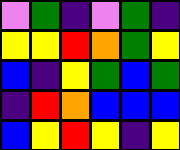[["violet", "green", "indigo", "violet", "green", "indigo"], ["yellow", "yellow", "red", "orange", "green", "yellow"], ["blue", "indigo", "yellow", "green", "blue", "green"], ["indigo", "red", "orange", "blue", "blue", "blue"], ["blue", "yellow", "red", "yellow", "indigo", "yellow"]]